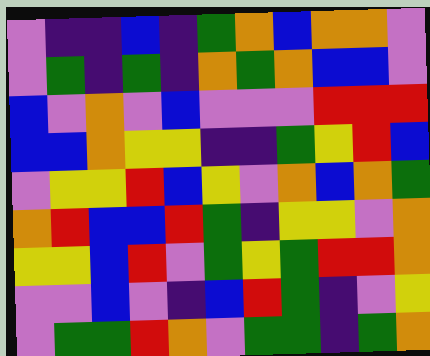[["violet", "indigo", "indigo", "blue", "indigo", "green", "orange", "blue", "orange", "orange", "violet"], ["violet", "green", "indigo", "green", "indigo", "orange", "green", "orange", "blue", "blue", "violet"], ["blue", "violet", "orange", "violet", "blue", "violet", "violet", "violet", "red", "red", "red"], ["blue", "blue", "orange", "yellow", "yellow", "indigo", "indigo", "green", "yellow", "red", "blue"], ["violet", "yellow", "yellow", "red", "blue", "yellow", "violet", "orange", "blue", "orange", "green"], ["orange", "red", "blue", "blue", "red", "green", "indigo", "yellow", "yellow", "violet", "orange"], ["yellow", "yellow", "blue", "red", "violet", "green", "yellow", "green", "red", "red", "orange"], ["violet", "violet", "blue", "violet", "indigo", "blue", "red", "green", "indigo", "violet", "yellow"], ["violet", "green", "green", "red", "orange", "violet", "green", "green", "indigo", "green", "orange"]]